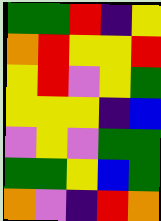[["green", "green", "red", "indigo", "yellow"], ["orange", "red", "yellow", "yellow", "red"], ["yellow", "red", "violet", "yellow", "green"], ["yellow", "yellow", "yellow", "indigo", "blue"], ["violet", "yellow", "violet", "green", "green"], ["green", "green", "yellow", "blue", "green"], ["orange", "violet", "indigo", "red", "orange"]]